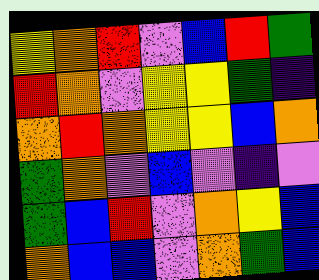[["yellow", "orange", "red", "violet", "blue", "red", "green"], ["red", "orange", "violet", "yellow", "yellow", "green", "indigo"], ["orange", "red", "orange", "yellow", "yellow", "blue", "orange"], ["green", "orange", "violet", "blue", "violet", "indigo", "violet"], ["green", "blue", "red", "violet", "orange", "yellow", "blue"], ["orange", "blue", "blue", "violet", "orange", "green", "blue"]]